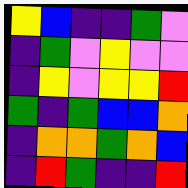[["yellow", "blue", "indigo", "indigo", "green", "violet"], ["indigo", "green", "violet", "yellow", "violet", "violet"], ["indigo", "yellow", "violet", "yellow", "yellow", "red"], ["green", "indigo", "green", "blue", "blue", "orange"], ["indigo", "orange", "orange", "green", "orange", "blue"], ["indigo", "red", "green", "indigo", "indigo", "red"]]